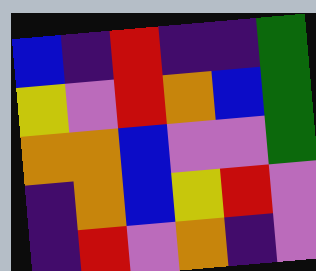[["blue", "indigo", "red", "indigo", "indigo", "green"], ["yellow", "violet", "red", "orange", "blue", "green"], ["orange", "orange", "blue", "violet", "violet", "green"], ["indigo", "orange", "blue", "yellow", "red", "violet"], ["indigo", "red", "violet", "orange", "indigo", "violet"]]